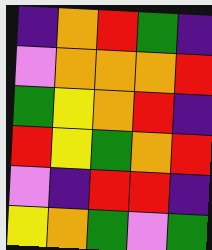[["indigo", "orange", "red", "green", "indigo"], ["violet", "orange", "orange", "orange", "red"], ["green", "yellow", "orange", "red", "indigo"], ["red", "yellow", "green", "orange", "red"], ["violet", "indigo", "red", "red", "indigo"], ["yellow", "orange", "green", "violet", "green"]]